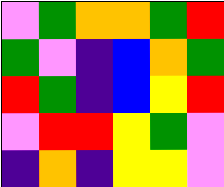[["violet", "green", "orange", "orange", "green", "red"], ["green", "violet", "indigo", "blue", "orange", "green"], ["red", "green", "indigo", "blue", "yellow", "red"], ["violet", "red", "red", "yellow", "green", "violet"], ["indigo", "orange", "indigo", "yellow", "yellow", "violet"]]